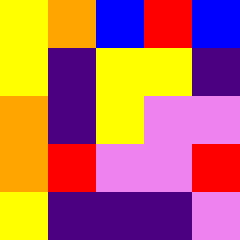[["yellow", "orange", "blue", "red", "blue"], ["yellow", "indigo", "yellow", "yellow", "indigo"], ["orange", "indigo", "yellow", "violet", "violet"], ["orange", "red", "violet", "violet", "red"], ["yellow", "indigo", "indigo", "indigo", "violet"]]